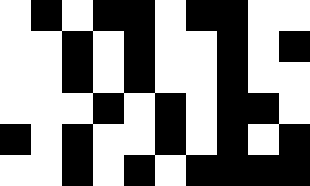[["white", "black", "white", "black", "black", "white", "black", "black", "white", "white"], ["white", "white", "black", "white", "black", "white", "white", "black", "white", "black"], ["white", "white", "black", "white", "black", "white", "white", "black", "white", "white"], ["white", "white", "white", "black", "white", "black", "white", "black", "black", "white"], ["black", "white", "black", "white", "white", "black", "white", "black", "white", "black"], ["white", "white", "black", "white", "black", "white", "black", "black", "black", "black"]]